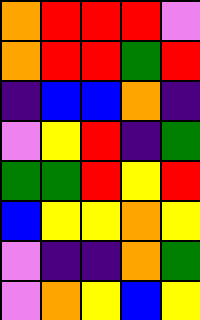[["orange", "red", "red", "red", "violet"], ["orange", "red", "red", "green", "red"], ["indigo", "blue", "blue", "orange", "indigo"], ["violet", "yellow", "red", "indigo", "green"], ["green", "green", "red", "yellow", "red"], ["blue", "yellow", "yellow", "orange", "yellow"], ["violet", "indigo", "indigo", "orange", "green"], ["violet", "orange", "yellow", "blue", "yellow"]]